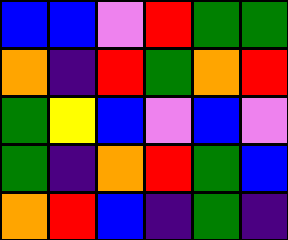[["blue", "blue", "violet", "red", "green", "green"], ["orange", "indigo", "red", "green", "orange", "red"], ["green", "yellow", "blue", "violet", "blue", "violet"], ["green", "indigo", "orange", "red", "green", "blue"], ["orange", "red", "blue", "indigo", "green", "indigo"]]